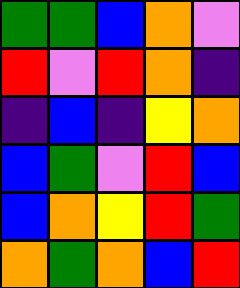[["green", "green", "blue", "orange", "violet"], ["red", "violet", "red", "orange", "indigo"], ["indigo", "blue", "indigo", "yellow", "orange"], ["blue", "green", "violet", "red", "blue"], ["blue", "orange", "yellow", "red", "green"], ["orange", "green", "orange", "blue", "red"]]